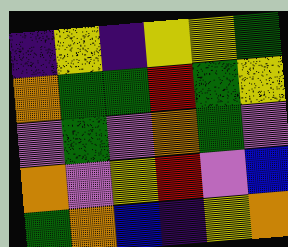[["indigo", "yellow", "indigo", "yellow", "yellow", "green"], ["orange", "green", "green", "red", "green", "yellow"], ["violet", "green", "violet", "orange", "green", "violet"], ["orange", "violet", "yellow", "red", "violet", "blue"], ["green", "orange", "blue", "indigo", "yellow", "orange"]]